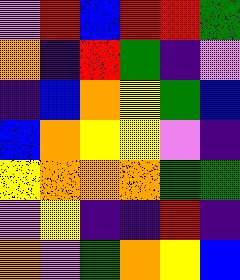[["violet", "red", "blue", "red", "red", "green"], ["orange", "indigo", "red", "green", "indigo", "violet"], ["indigo", "blue", "orange", "yellow", "green", "blue"], ["blue", "orange", "yellow", "yellow", "violet", "indigo"], ["yellow", "orange", "orange", "orange", "green", "green"], ["violet", "yellow", "indigo", "indigo", "red", "indigo"], ["orange", "violet", "green", "orange", "yellow", "blue"]]